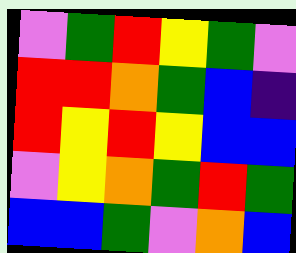[["violet", "green", "red", "yellow", "green", "violet"], ["red", "red", "orange", "green", "blue", "indigo"], ["red", "yellow", "red", "yellow", "blue", "blue"], ["violet", "yellow", "orange", "green", "red", "green"], ["blue", "blue", "green", "violet", "orange", "blue"]]